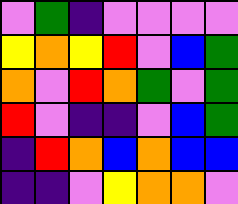[["violet", "green", "indigo", "violet", "violet", "violet", "violet"], ["yellow", "orange", "yellow", "red", "violet", "blue", "green"], ["orange", "violet", "red", "orange", "green", "violet", "green"], ["red", "violet", "indigo", "indigo", "violet", "blue", "green"], ["indigo", "red", "orange", "blue", "orange", "blue", "blue"], ["indigo", "indigo", "violet", "yellow", "orange", "orange", "violet"]]